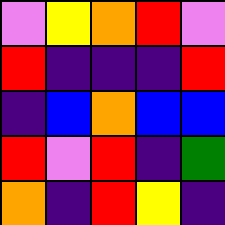[["violet", "yellow", "orange", "red", "violet"], ["red", "indigo", "indigo", "indigo", "red"], ["indigo", "blue", "orange", "blue", "blue"], ["red", "violet", "red", "indigo", "green"], ["orange", "indigo", "red", "yellow", "indigo"]]